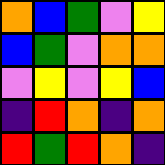[["orange", "blue", "green", "violet", "yellow"], ["blue", "green", "violet", "orange", "orange"], ["violet", "yellow", "violet", "yellow", "blue"], ["indigo", "red", "orange", "indigo", "orange"], ["red", "green", "red", "orange", "indigo"]]